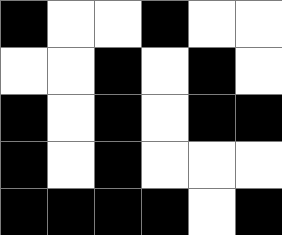[["black", "white", "white", "black", "white", "white"], ["white", "white", "black", "white", "black", "white"], ["black", "white", "black", "white", "black", "black"], ["black", "white", "black", "white", "white", "white"], ["black", "black", "black", "black", "white", "black"]]